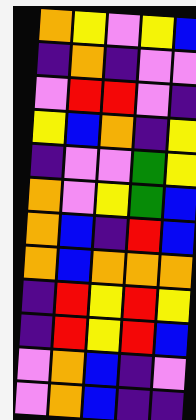[["orange", "yellow", "violet", "yellow", "blue"], ["indigo", "orange", "indigo", "violet", "violet"], ["violet", "red", "red", "violet", "indigo"], ["yellow", "blue", "orange", "indigo", "yellow"], ["indigo", "violet", "violet", "green", "yellow"], ["orange", "violet", "yellow", "green", "blue"], ["orange", "blue", "indigo", "red", "blue"], ["orange", "blue", "orange", "orange", "orange"], ["indigo", "red", "yellow", "red", "yellow"], ["indigo", "red", "yellow", "red", "blue"], ["violet", "orange", "blue", "indigo", "violet"], ["violet", "orange", "blue", "indigo", "indigo"]]